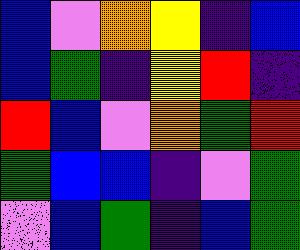[["blue", "violet", "orange", "yellow", "indigo", "blue"], ["blue", "green", "indigo", "yellow", "red", "indigo"], ["red", "blue", "violet", "orange", "green", "red"], ["green", "blue", "blue", "indigo", "violet", "green"], ["violet", "blue", "green", "indigo", "blue", "green"]]